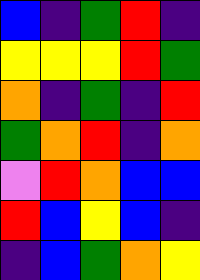[["blue", "indigo", "green", "red", "indigo"], ["yellow", "yellow", "yellow", "red", "green"], ["orange", "indigo", "green", "indigo", "red"], ["green", "orange", "red", "indigo", "orange"], ["violet", "red", "orange", "blue", "blue"], ["red", "blue", "yellow", "blue", "indigo"], ["indigo", "blue", "green", "orange", "yellow"]]